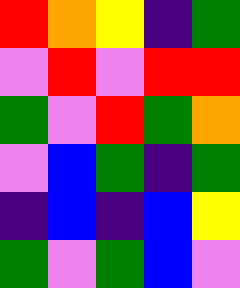[["red", "orange", "yellow", "indigo", "green"], ["violet", "red", "violet", "red", "red"], ["green", "violet", "red", "green", "orange"], ["violet", "blue", "green", "indigo", "green"], ["indigo", "blue", "indigo", "blue", "yellow"], ["green", "violet", "green", "blue", "violet"]]